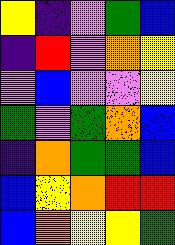[["yellow", "indigo", "violet", "green", "blue"], ["indigo", "red", "violet", "orange", "yellow"], ["violet", "blue", "violet", "violet", "yellow"], ["green", "violet", "green", "orange", "blue"], ["indigo", "orange", "green", "green", "blue"], ["blue", "yellow", "orange", "red", "red"], ["blue", "orange", "yellow", "yellow", "green"]]